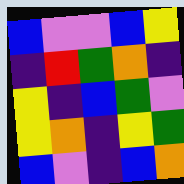[["blue", "violet", "violet", "blue", "yellow"], ["indigo", "red", "green", "orange", "indigo"], ["yellow", "indigo", "blue", "green", "violet"], ["yellow", "orange", "indigo", "yellow", "green"], ["blue", "violet", "indigo", "blue", "orange"]]